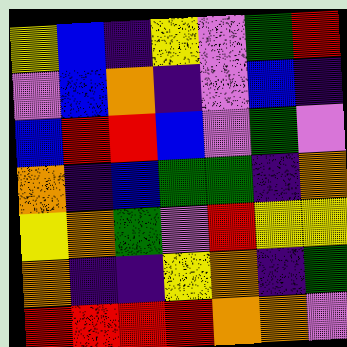[["yellow", "blue", "indigo", "yellow", "violet", "green", "red"], ["violet", "blue", "orange", "indigo", "violet", "blue", "indigo"], ["blue", "red", "red", "blue", "violet", "green", "violet"], ["orange", "indigo", "blue", "green", "green", "indigo", "orange"], ["yellow", "orange", "green", "violet", "red", "yellow", "yellow"], ["orange", "indigo", "indigo", "yellow", "orange", "indigo", "green"], ["red", "red", "red", "red", "orange", "orange", "violet"]]